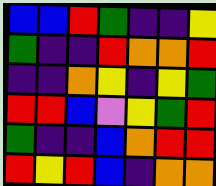[["blue", "blue", "red", "green", "indigo", "indigo", "yellow"], ["green", "indigo", "indigo", "red", "orange", "orange", "red"], ["indigo", "indigo", "orange", "yellow", "indigo", "yellow", "green"], ["red", "red", "blue", "violet", "yellow", "green", "red"], ["green", "indigo", "indigo", "blue", "orange", "red", "red"], ["red", "yellow", "red", "blue", "indigo", "orange", "orange"]]